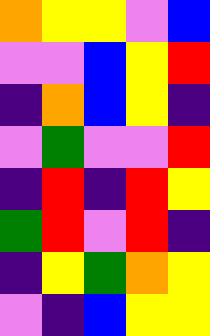[["orange", "yellow", "yellow", "violet", "blue"], ["violet", "violet", "blue", "yellow", "red"], ["indigo", "orange", "blue", "yellow", "indigo"], ["violet", "green", "violet", "violet", "red"], ["indigo", "red", "indigo", "red", "yellow"], ["green", "red", "violet", "red", "indigo"], ["indigo", "yellow", "green", "orange", "yellow"], ["violet", "indigo", "blue", "yellow", "yellow"]]